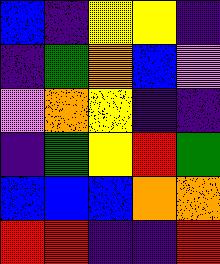[["blue", "indigo", "yellow", "yellow", "indigo"], ["indigo", "green", "orange", "blue", "violet"], ["violet", "orange", "yellow", "indigo", "indigo"], ["indigo", "green", "yellow", "red", "green"], ["blue", "blue", "blue", "orange", "orange"], ["red", "red", "indigo", "indigo", "red"]]